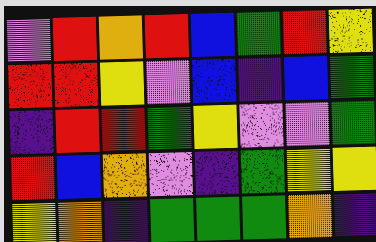[["violet", "red", "orange", "red", "blue", "green", "red", "yellow"], ["red", "red", "yellow", "violet", "blue", "indigo", "blue", "green"], ["indigo", "red", "red", "green", "yellow", "violet", "violet", "green"], ["red", "blue", "orange", "violet", "indigo", "green", "yellow", "yellow"], ["yellow", "orange", "indigo", "green", "green", "green", "orange", "indigo"]]